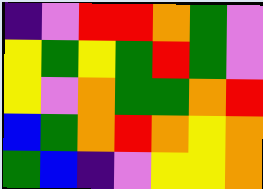[["indigo", "violet", "red", "red", "orange", "green", "violet"], ["yellow", "green", "yellow", "green", "red", "green", "violet"], ["yellow", "violet", "orange", "green", "green", "orange", "red"], ["blue", "green", "orange", "red", "orange", "yellow", "orange"], ["green", "blue", "indigo", "violet", "yellow", "yellow", "orange"]]